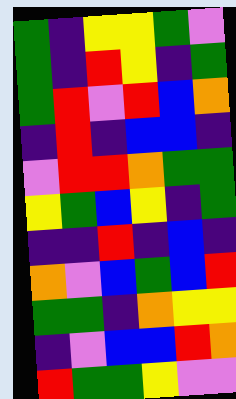[["green", "indigo", "yellow", "yellow", "green", "violet"], ["green", "indigo", "red", "yellow", "indigo", "green"], ["green", "red", "violet", "red", "blue", "orange"], ["indigo", "red", "indigo", "blue", "blue", "indigo"], ["violet", "red", "red", "orange", "green", "green"], ["yellow", "green", "blue", "yellow", "indigo", "green"], ["indigo", "indigo", "red", "indigo", "blue", "indigo"], ["orange", "violet", "blue", "green", "blue", "red"], ["green", "green", "indigo", "orange", "yellow", "yellow"], ["indigo", "violet", "blue", "blue", "red", "orange"], ["red", "green", "green", "yellow", "violet", "violet"]]